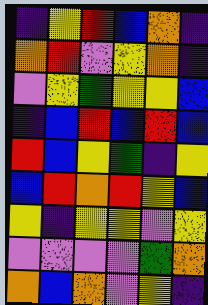[["indigo", "yellow", "red", "blue", "orange", "indigo"], ["orange", "red", "violet", "yellow", "orange", "indigo"], ["violet", "yellow", "green", "yellow", "yellow", "blue"], ["indigo", "blue", "red", "blue", "red", "blue"], ["red", "blue", "yellow", "green", "indigo", "yellow"], ["blue", "red", "orange", "red", "yellow", "blue"], ["yellow", "indigo", "yellow", "yellow", "violet", "yellow"], ["violet", "violet", "violet", "violet", "green", "orange"], ["orange", "blue", "orange", "violet", "yellow", "indigo"]]